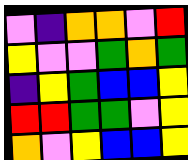[["violet", "indigo", "orange", "orange", "violet", "red"], ["yellow", "violet", "violet", "green", "orange", "green"], ["indigo", "yellow", "green", "blue", "blue", "yellow"], ["red", "red", "green", "green", "violet", "yellow"], ["orange", "violet", "yellow", "blue", "blue", "yellow"]]